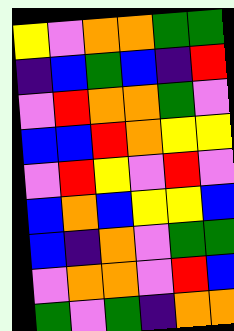[["yellow", "violet", "orange", "orange", "green", "green"], ["indigo", "blue", "green", "blue", "indigo", "red"], ["violet", "red", "orange", "orange", "green", "violet"], ["blue", "blue", "red", "orange", "yellow", "yellow"], ["violet", "red", "yellow", "violet", "red", "violet"], ["blue", "orange", "blue", "yellow", "yellow", "blue"], ["blue", "indigo", "orange", "violet", "green", "green"], ["violet", "orange", "orange", "violet", "red", "blue"], ["green", "violet", "green", "indigo", "orange", "orange"]]